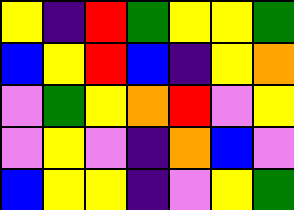[["yellow", "indigo", "red", "green", "yellow", "yellow", "green"], ["blue", "yellow", "red", "blue", "indigo", "yellow", "orange"], ["violet", "green", "yellow", "orange", "red", "violet", "yellow"], ["violet", "yellow", "violet", "indigo", "orange", "blue", "violet"], ["blue", "yellow", "yellow", "indigo", "violet", "yellow", "green"]]